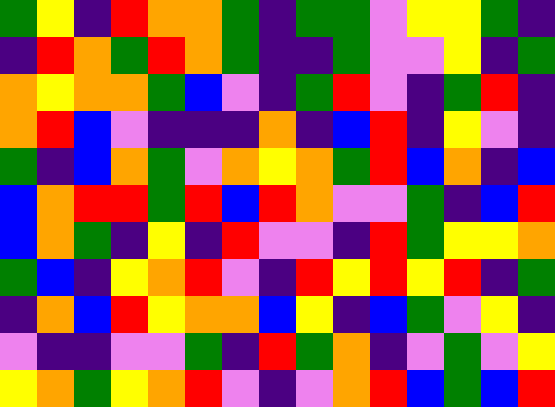[["green", "yellow", "indigo", "red", "orange", "orange", "green", "indigo", "green", "green", "violet", "yellow", "yellow", "green", "indigo"], ["indigo", "red", "orange", "green", "red", "orange", "green", "indigo", "indigo", "green", "violet", "violet", "yellow", "indigo", "green"], ["orange", "yellow", "orange", "orange", "green", "blue", "violet", "indigo", "green", "red", "violet", "indigo", "green", "red", "indigo"], ["orange", "red", "blue", "violet", "indigo", "indigo", "indigo", "orange", "indigo", "blue", "red", "indigo", "yellow", "violet", "indigo"], ["green", "indigo", "blue", "orange", "green", "violet", "orange", "yellow", "orange", "green", "red", "blue", "orange", "indigo", "blue"], ["blue", "orange", "red", "red", "green", "red", "blue", "red", "orange", "violet", "violet", "green", "indigo", "blue", "red"], ["blue", "orange", "green", "indigo", "yellow", "indigo", "red", "violet", "violet", "indigo", "red", "green", "yellow", "yellow", "orange"], ["green", "blue", "indigo", "yellow", "orange", "red", "violet", "indigo", "red", "yellow", "red", "yellow", "red", "indigo", "green"], ["indigo", "orange", "blue", "red", "yellow", "orange", "orange", "blue", "yellow", "indigo", "blue", "green", "violet", "yellow", "indigo"], ["violet", "indigo", "indigo", "violet", "violet", "green", "indigo", "red", "green", "orange", "indigo", "violet", "green", "violet", "yellow"], ["yellow", "orange", "green", "yellow", "orange", "red", "violet", "indigo", "violet", "orange", "red", "blue", "green", "blue", "red"]]